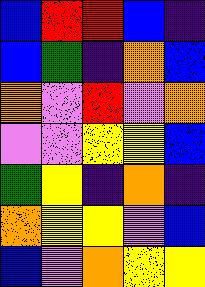[["blue", "red", "red", "blue", "indigo"], ["blue", "green", "indigo", "orange", "blue"], ["orange", "violet", "red", "violet", "orange"], ["violet", "violet", "yellow", "yellow", "blue"], ["green", "yellow", "indigo", "orange", "indigo"], ["orange", "yellow", "yellow", "violet", "blue"], ["blue", "violet", "orange", "yellow", "yellow"]]